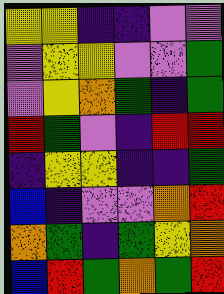[["yellow", "yellow", "indigo", "indigo", "violet", "violet"], ["violet", "yellow", "yellow", "violet", "violet", "green"], ["violet", "yellow", "orange", "green", "indigo", "green"], ["red", "green", "violet", "indigo", "red", "red"], ["indigo", "yellow", "yellow", "indigo", "indigo", "green"], ["blue", "indigo", "violet", "violet", "orange", "red"], ["orange", "green", "indigo", "green", "yellow", "orange"], ["blue", "red", "green", "orange", "green", "red"]]